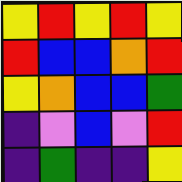[["yellow", "red", "yellow", "red", "yellow"], ["red", "blue", "blue", "orange", "red"], ["yellow", "orange", "blue", "blue", "green"], ["indigo", "violet", "blue", "violet", "red"], ["indigo", "green", "indigo", "indigo", "yellow"]]